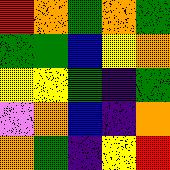[["red", "orange", "green", "orange", "green"], ["green", "green", "blue", "yellow", "orange"], ["yellow", "yellow", "green", "indigo", "green"], ["violet", "orange", "blue", "indigo", "orange"], ["orange", "green", "indigo", "yellow", "red"]]